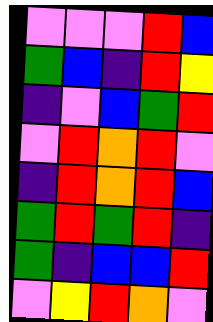[["violet", "violet", "violet", "red", "blue"], ["green", "blue", "indigo", "red", "yellow"], ["indigo", "violet", "blue", "green", "red"], ["violet", "red", "orange", "red", "violet"], ["indigo", "red", "orange", "red", "blue"], ["green", "red", "green", "red", "indigo"], ["green", "indigo", "blue", "blue", "red"], ["violet", "yellow", "red", "orange", "violet"]]